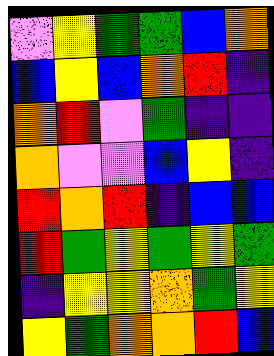[["violet", "yellow", "green", "green", "blue", "orange"], ["blue", "yellow", "blue", "orange", "red", "indigo"], ["orange", "red", "violet", "green", "indigo", "indigo"], ["orange", "violet", "violet", "blue", "yellow", "indigo"], ["red", "orange", "red", "indigo", "blue", "blue"], ["red", "green", "yellow", "green", "yellow", "green"], ["indigo", "yellow", "yellow", "orange", "green", "yellow"], ["yellow", "green", "orange", "orange", "red", "blue"]]